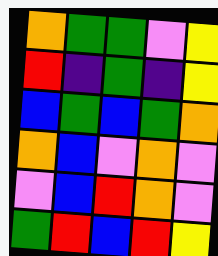[["orange", "green", "green", "violet", "yellow"], ["red", "indigo", "green", "indigo", "yellow"], ["blue", "green", "blue", "green", "orange"], ["orange", "blue", "violet", "orange", "violet"], ["violet", "blue", "red", "orange", "violet"], ["green", "red", "blue", "red", "yellow"]]